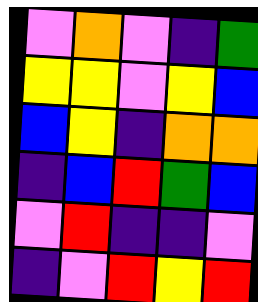[["violet", "orange", "violet", "indigo", "green"], ["yellow", "yellow", "violet", "yellow", "blue"], ["blue", "yellow", "indigo", "orange", "orange"], ["indigo", "blue", "red", "green", "blue"], ["violet", "red", "indigo", "indigo", "violet"], ["indigo", "violet", "red", "yellow", "red"]]